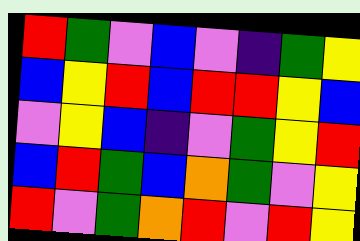[["red", "green", "violet", "blue", "violet", "indigo", "green", "yellow"], ["blue", "yellow", "red", "blue", "red", "red", "yellow", "blue"], ["violet", "yellow", "blue", "indigo", "violet", "green", "yellow", "red"], ["blue", "red", "green", "blue", "orange", "green", "violet", "yellow"], ["red", "violet", "green", "orange", "red", "violet", "red", "yellow"]]